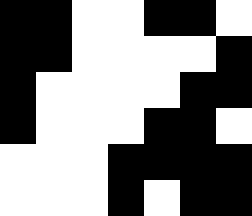[["black", "black", "white", "white", "black", "black", "white"], ["black", "black", "white", "white", "white", "white", "black"], ["black", "white", "white", "white", "white", "black", "black"], ["black", "white", "white", "white", "black", "black", "white"], ["white", "white", "white", "black", "black", "black", "black"], ["white", "white", "white", "black", "white", "black", "black"]]